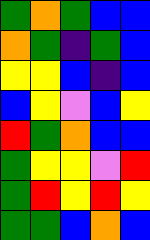[["green", "orange", "green", "blue", "blue"], ["orange", "green", "indigo", "green", "blue"], ["yellow", "yellow", "blue", "indigo", "blue"], ["blue", "yellow", "violet", "blue", "yellow"], ["red", "green", "orange", "blue", "blue"], ["green", "yellow", "yellow", "violet", "red"], ["green", "red", "yellow", "red", "yellow"], ["green", "green", "blue", "orange", "blue"]]